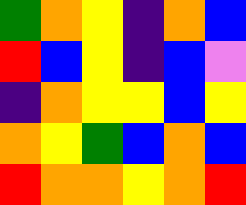[["green", "orange", "yellow", "indigo", "orange", "blue"], ["red", "blue", "yellow", "indigo", "blue", "violet"], ["indigo", "orange", "yellow", "yellow", "blue", "yellow"], ["orange", "yellow", "green", "blue", "orange", "blue"], ["red", "orange", "orange", "yellow", "orange", "red"]]